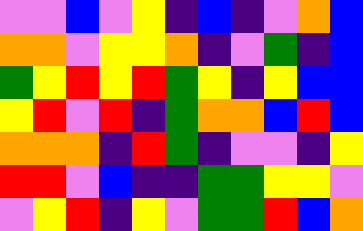[["violet", "violet", "blue", "violet", "yellow", "indigo", "blue", "indigo", "violet", "orange", "blue"], ["orange", "orange", "violet", "yellow", "yellow", "orange", "indigo", "violet", "green", "indigo", "blue"], ["green", "yellow", "red", "yellow", "red", "green", "yellow", "indigo", "yellow", "blue", "blue"], ["yellow", "red", "violet", "red", "indigo", "green", "orange", "orange", "blue", "red", "blue"], ["orange", "orange", "orange", "indigo", "red", "green", "indigo", "violet", "violet", "indigo", "yellow"], ["red", "red", "violet", "blue", "indigo", "indigo", "green", "green", "yellow", "yellow", "violet"], ["violet", "yellow", "red", "indigo", "yellow", "violet", "green", "green", "red", "blue", "orange"]]